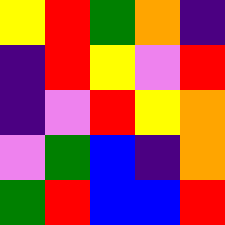[["yellow", "red", "green", "orange", "indigo"], ["indigo", "red", "yellow", "violet", "red"], ["indigo", "violet", "red", "yellow", "orange"], ["violet", "green", "blue", "indigo", "orange"], ["green", "red", "blue", "blue", "red"]]